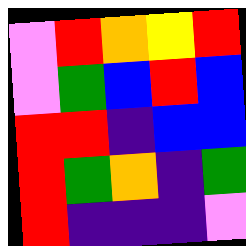[["violet", "red", "orange", "yellow", "red"], ["violet", "green", "blue", "red", "blue"], ["red", "red", "indigo", "blue", "blue"], ["red", "green", "orange", "indigo", "green"], ["red", "indigo", "indigo", "indigo", "violet"]]